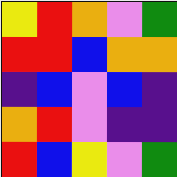[["yellow", "red", "orange", "violet", "green"], ["red", "red", "blue", "orange", "orange"], ["indigo", "blue", "violet", "blue", "indigo"], ["orange", "red", "violet", "indigo", "indigo"], ["red", "blue", "yellow", "violet", "green"]]